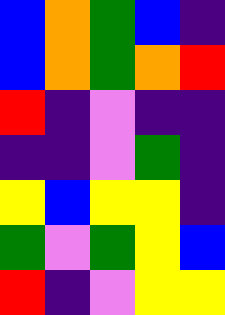[["blue", "orange", "green", "blue", "indigo"], ["blue", "orange", "green", "orange", "red"], ["red", "indigo", "violet", "indigo", "indigo"], ["indigo", "indigo", "violet", "green", "indigo"], ["yellow", "blue", "yellow", "yellow", "indigo"], ["green", "violet", "green", "yellow", "blue"], ["red", "indigo", "violet", "yellow", "yellow"]]